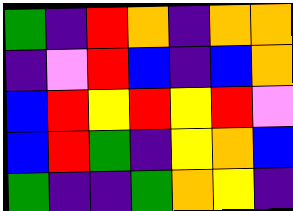[["green", "indigo", "red", "orange", "indigo", "orange", "orange"], ["indigo", "violet", "red", "blue", "indigo", "blue", "orange"], ["blue", "red", "yellow", "red", "yellow", "red", "violet"], ["blue", "red", "green", "indigo", "yellow", "orange", "blue"], ["green", "indigo", "indigo", "green", "orange", "yellow", "indigo"]]